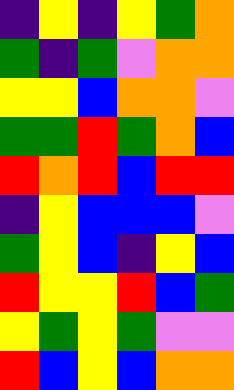[["indigo", "yellow", "indigo", "yellow", "green", "orange"], ["green", "indigo", "green", "violet", "orange", "orange"], ["yellow", "yellow", "blue", "orange", "orange", "violet"], ["green", "green", "red", "green", "orange", "blue"], ["red", "orange", "red", "blue", "red", "red"], ["indigo", "yellow", "blue", "blue", "blue", "violet"], ["green", "yellow", "blue", "indigo", "yellow", "blue"], ["red", "yellow", "yellow", "red", "blue", "green"], ["yellow", "green", "yellow", "green", "violet", "violet"], ["red", "blue", "yellow", "blue", "orange", "orange"]]